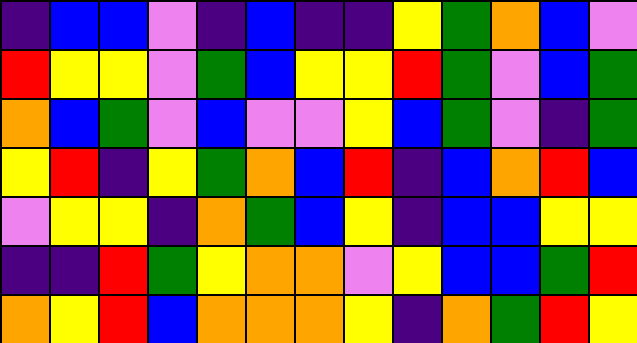[["indigo", "blue", "blue", "violet", "indigo", "blue", "indigo", "indigo", "yellow", "green", "orange", "blue", "violet"], ["red", "yellow", "yellow", "violet", "green", "blue", "yellow", "yellow", "red", "green", "violet", "blue", "green"], ["orange", "blue", "green", "violet", "blue", "violet", "violet", "yellow", "blue", "green", "violet", "indigo", "green"], ["yellow", "red", "indigo", "yellow", "green", "orange", "blue", "red", "indigo", "blue", "orange", "red", "blue"], ["violet", "yellow", "yellow", "indigo", "orange", "green", "blue", "yellow", "indigo", "blue", "blue", "yellow", "yellow"], ["indigo", "indigo", "red", "green", "yellow", "orange", "orange", "violet", "yellow", "blue", "blue", "green", "red"], ["orange", "yellow", "red", "blue", "orange", "orange", "orange", "yellow", "indigo", "orange", "green", "red", "yellow"]]